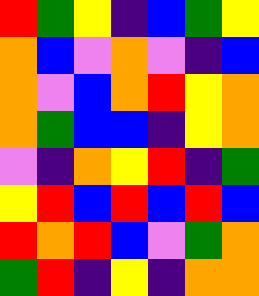[["red", "green", "yellow", "indigo", "blue", "green", "yellow"], ["orange", "blue", "violet", "orange", "violet", "indigo", "blue"], ["orange", "violet", "blue", "orange", "red", "yellow", "orange"], ["orange", "green", "blue", "blue", "indigo", "yellow", "orange"], ["violet", "indigo", "orange", "yellow", "red", "indigo", "green"], ["yellow", "red", "blue", "red", "blue", "red", "blue"], ["red", "orange", "red", "blue", "violet", "green", "orange"], ["green", "red", "indigo", "yellow", "indigo", "orange", "orange"]]